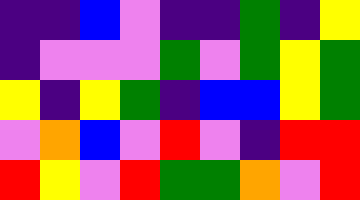[["indigo", "indigo", "blue", "violet", "indigo", "indigo", "green", "indigo", "yellow"], ["indigo", "violet", "violet", "violet", "green", "violet", "green", "yellow", "green"], ["yellow", "indigo", "yellow", "green", "indigo", "blue", "blue", "yellow", "green"], ["violet", "orange", "blue", "violet", "red", "violet", "indigo", "red", "red"], ["red", "yellow", "violet", "red", "green", "green", "orange", "violet", "red"]]